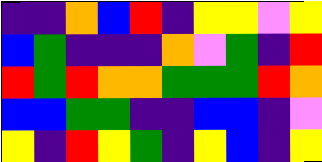[["indigo", "indigo", "orange", "blue", "red", "indigo", "yellow", "yellow", "violet", "yellow"], ["blue", "green", "indigo", "indigo", "indigo", "orange", "violet", "green", "indigo", "red"], ["red", "green", "red", "orange", "orange", "green", "green", "green", "red", "orange"], ["blue", "blue", "green", "green", "indigo", "indigo", "blue", "blue", "indigo", "violet"], ["yellow", "indigo", "red", "yellow", "green", "indigo", "yellow", "blue", "indigo", "yellow"]]